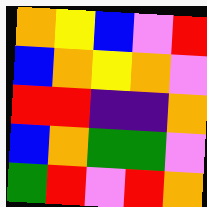[["orange", "yellow", "blue", "violet", "red"], ["blue", "orange", "yellow", "orange", "violet"], ["red", "red", "indigo", "indigo", "orange"], ["blue", "orange", "green", "green", "violet"], ["green", "red", "violet", "red", "orange"]]